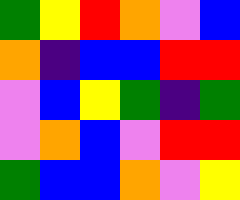[["green", "yellow", "red", "orange", "violet", "blue"], ["orange", "indigo", "blue", "blue", "red", "red"], ["violet", "blue", "yellow", "green", "indigo", "green"], ["violet", "orange", "blue", "violet", "red", "red"], ["green", "blue", "blue", "orange", "violet", "yellow"]]